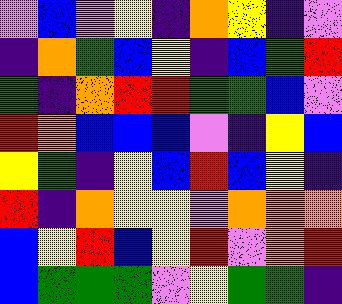[["violet", "blue", "violet", "yellow", "indigo", "orange", "yellow", "indigo", "violet"], ["indigo", "orange", "green", "blue", "yellow", "indigo", "blue", "green", "red"], ["green", "indigo", "orange", "red", "red", "green", "green", "blue", "violet"], ["red", "orange", "blue", "blue", "blue", "violet", "indigo", "yellow", "blue"], ["yellow", "green", "indigo", "yellow", "blue", "red", "blue", "yellow", "indigo"], ["red", "indigo", "orange", "yellow", "yellow", "violet", "orange", "orange", "orange"], ["blue", "yellow", "red", "blue", "yellow", "red", "violet", "orange", "red"], ["blue", "green", "green", "green", "violet", "yellow", "green", "green", "indigo"]]